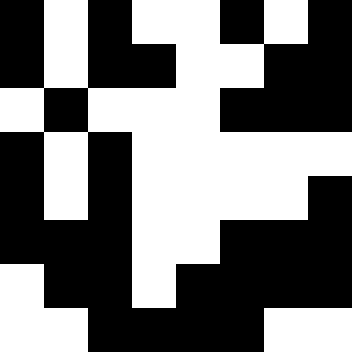[["black", "white", "black", "white", "white", "black", "white", "black"], ["black", "white", "black", "black", "white", "white", "black", "black"], ["white", "black", "white", "white", "white", "black", "black", "black"], ["black", "white", "black", "white", "white", "white", "white", "white"], ["black", "white", "black", "white", "white", "white", "white", "black"], ["black", "black", "black", "white", "white", "black", "black", "black"], ["white", "black", "black", "white", "black", "black", "black", "black"], ["white", "white", "black", "black", "black", "black", "white", "white"]]